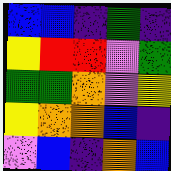[["blue", "blue", "indigo", "green", "indigo"], ["yellow", "red", "red", "violet", "green"], ["green", "green", "orange", "violet", "yellow"], ["yellow", "orange", "orange", "blue", "indigo"], ["violet", "blue", "indigo", "orange", "blue"]]